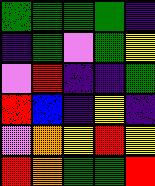[["green", "green", "green", "green", "indigo"], ["indigo", "green", "violet", "green", "yellow"], ["violet", "red", "indigo", "indigo", "green"], ["red", "blue", "indigo", "yellow", "indigo"], ["violet", "orange", "yellow", "red", "yellow"], ["red", "orange", "green", "green", "red"]]